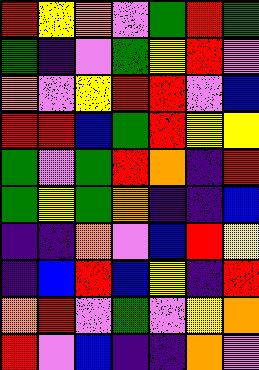[["red", "yellow", "orange", "violet", "green", "red", "green"], ["green", "indigo", "violet", "green", "yellow", "red", "violet"], ["orange", "violet", "yellow", "red", "red", "violet", "blue"], ["red", "red", "blue", "green", "red", "yellow", "yellow"], ["green", "violet", "green", "red", "orange", "indigo", "red"], ["green", "yellow", "green", "orange", "indigo", "indigo", "blue"], ["indigo", "indigo", "orange", "violet", "blue", "red", "yellow"], ["indigo", "blue", "red", "blue", "yellow", "indigo", "red"], ["orange", "red", "violet", "green", "violet", "yellow", "orange"], ["red", "violet", "blue", "indigo", "indigo", "orange", "violet"]]